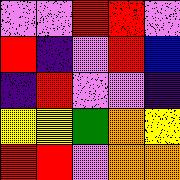[["violet", "violet", "red", "red", "violet"], ["red", "indigo", "violet", "red", "blue"], ["indigo", "red", "violet", "violet", "indigo"], ["yellow", "yellow", "green", "orange", "yellow"], ["red", "red", "violet", "orange", "orange"]]